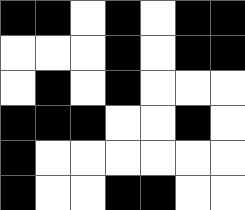[["black", "black", "white", "black", "white", "black", "black"], ["white", "white", "white", "black", "white", "black", "black"], ["white", "black", "white", "black", "white", "white", "white"], ["black", "black", "black", "white", "white", "black", "white"], ["black", "white", "white", "white", "white", "white", "white"], ["black", "white", "white", "black", "black", "white", "white"]]